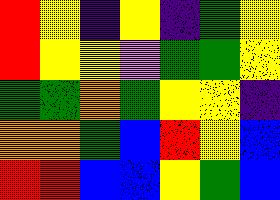[["red", "yellow", "indigo", "yellow", "indigo", "green", "yellow"], ["red", "yellow", "yellow", "violet", "green", "green", "yellow"], ["green", "green", "orange", "green", "yellow", "yellow", "indigo"], ["orange", "orange", "green", "blue", "red", "yellow", "blue"], ["red", "red", "blue", "blue", "yellow", "green", "blue"]]